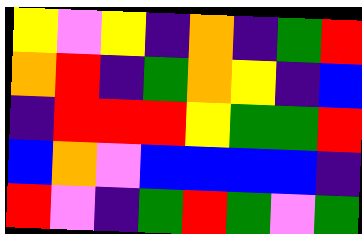[["yellow", "violet", "yellow", "indigo", "orange", "indigo", "green", "red"], ["orange", "red", "indigo", "green", "orange", "yellow", "indigo", "blue"], ["indigo", "red", "red", "red", "yellow", "green", "green", "red"], ["blue", "orange", "violet", "blue", "blue", "blue", "blue", "indigo"], ["red", "violet", "indigo", "green", "red", "green", "violet", "green"]]